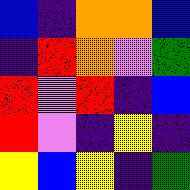[["blue", "indigo", "orange", "orange", "blue"], ["indigo", "red", "orange", "violet", "green"], ["red", "violet", "red", "indigo", "blue"], ["red", "violet", "indigo", "yellow", "indigo"], ["yellow", "blue", "yellow", "indigo", "green"]]